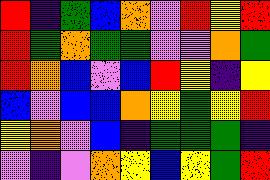[["red", "indigo", "green", "blue", "orange", "violet", "red", "yellow", "red"], ["red", "green", "orange", "green", "green", "violet", "violet", "orange", "green"], ["red", "orange", "blue", "violet", "blue", "red", "yellow", "indigo", "yellow"], ["blue", "violet", "blue", "blue", "orange", "yellow", "green", "yellow", "red"], ["yellow", "orange", "violet", "blue", "indigo", "green", "green", "green", "indigo"], ["violet", "indigo", "violet", "orange", "yellow", "blue", "yellow", "green", "red"]]